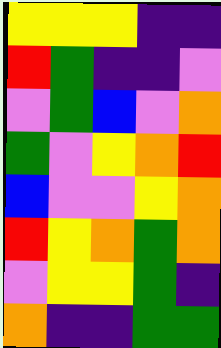[["yellow", "yellow", "yellow", "indigo", "indigo"], ["red", "green", "indigo", "indigo", "violet"], ["violet", "green", "blue", "violet", "orange"], ["green", "violet", "yellow", "orange", "red"], ["blue", "violet", "violet", "yellow", "orange"], ["red", "yellow", "orange", "green", "orange"], ["violet", "yellow", "yellow", "green", "indigo"], ["orange", "indigo", "indigo", "green", "green"]]